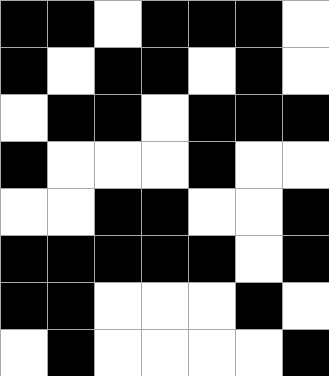[["black", "black", "white", "black", "black", "black", "white"], ["black", "white", "black", "black", "white", "black", "white"], ["white", "black", "black", "white", "black", "black", "black"], ["black", "white", "white", "white", "black", "white", "white"], ["white", "white", "black", "black", "white", "white", "black"], ["black", "black", "black", "black", "black", "white", "black"], ["black", "black", "white", "white", "white", "black", "white"], ["white", "black", "white", "white", "white", "white", "black"]]